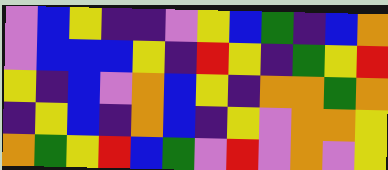[["violet", "blue", "yellow", "indigo", "indigo", "violet", "yellow", "blue", "green", "indigo", "blue", "orange"], ["violet", "blue", "blue", "blue", "yellow", "indigo", "red", "yellow", "indigo", "green", "yellow", "red"], ["yellow", "indigo", "blue", "violet", "orange", "blue", "yellow", "indigo", "orange", "orange", "green", "orange"], ["indigo", "yellow", "blue", "indigo", "orange", "blue", "indigo", "yellow", "violet", "orange", "orange", "yellow"], ["orange", "green", "yellow", "red", "blue", "green", "violet", "red", "violet", "orange", "violet", "yellow"]]